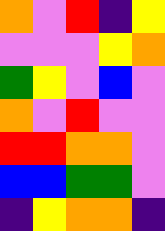[["orange", "violet", "red", "indigo", "yellow"], ["violet", "violet", "violet", "yellow", "orange"], ["green", "yellow", "violet", "blue", "violet"], ["orange", "violet", "red", "violet", "violet"], ["red", "red", "orange", "orange", "violet"], ["blue", "blue", "green", "green", "violet"], ["indigo", "yellow", "orange", "orange", "indigo"]]